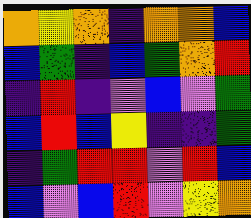[["orange", "yellow", "orange", "indigo", "orange", "orange", "blue"], ["blue", "green", "indigo", "blue", "green", "orange", "red"], ["indigo", "red", "indigo", "violet", "blue", "violet", "green"], ["blue", "red", "blue", "yellow", "indigo", "indigo", "green"], ["indigo", "green", "red", "red", "violet", "red", "blue"], ["blue", "violet", "blue", "red", "violet", "yellow", "orange"]]